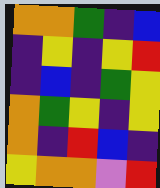[["orange", "orange", "green", "indigo", "blue"], ["indigo", "yellow", "indigo", "yellow", "red"], ["indigo", "blue", "indigo", "green", "yellow"], ["orange", "green", "yellow", "indigo", "yellow"], ["orange", "indigo", "red", "blue", "indigo"], ["yellow", "orange", "orange", "violet", "red"]]